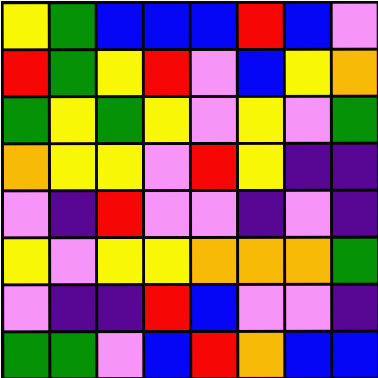[["yellow", "green", "blue", "blue", "blue", "red", "blue", "violet"], ["red", "green", "yellow", "red", "violet", "blue", "yellow", "orange"], ["green", "yellow", "green", "yellow", "violet", "yellow", "violet", "green"], ["orange", "yellow", "yellow", "violet", "red", "yellow", "indigo", "indigo"], ["violet", "indigo", "red", "violet", "violet", "indigo", "violet", "indigo"], ["yellow", "violet", "yellow", "yellow", "orange", "orange", "orange", "green"], ["violet", "indigo", "indigo", "red", "blue", "violet", "violet", "indigo"], ["green", "green", "violet", "blue", "red", "orange", "blue", "blue"]]